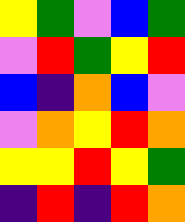[["yellow", "green", "violet", "blue", "green"], ["violet", "red", "green", "yellow", "red"], ["blue", "indigo", "orange", "blue", "violet"], ["violet", "orange", "yellow", "red", "orange"], ["yellow", "yellow", "red", "yellow", "green"], ["indigo", "red", "indigo", "red", "orange"]]